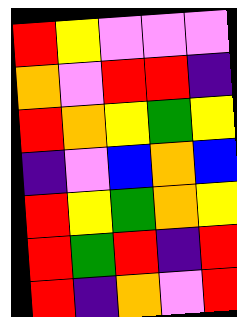[["red", "yellow", "violet", "violet", "violet"], ["orange", "violet", "red", "red", "indigo"], ["red", "orange", "yellow", "green", "yellow"], ["indigo", "violet", "blue", "orange", "blue"], ["red", "yellow", "green", "orange", "yellow"], ["red", "green", "red", "indigo", "red"], ["red", "indigo", "orange", "violet", "red"]]